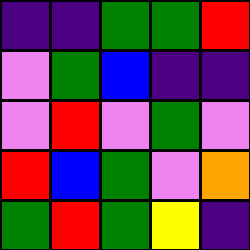[["indigo", "indigo", "green", "green", "red"], ["violet", "green", "blue", "indigo", "indigo"], ["violet", "red", "violet", "green", "violet"], ["red", "blue", "green", "violet", "orange"], ["green", "red", "green", "yellow", "indigo"]]